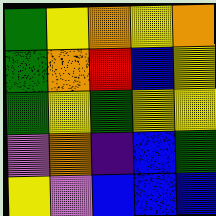[["green", "yellow", "orange", "yellow", "orange"], ["green", "orange", "red", "blue", "yellow"], ["green", "yellow", "green", "yellow", "yellow"], ["violet", "orange", "indigo", "blue", "green"], ["yellow", "violet", "blue", "blue", "blue"]]